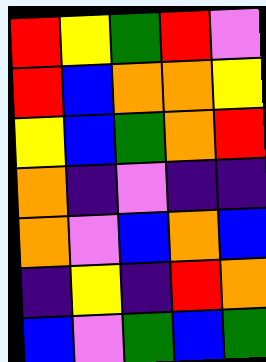[["red", "yellow", "green", "red", "violet"], ["red", "blue", "orange", "orange", "yellow"], ["yellow", "blue", "green", "orange", "red"], ["orange", "indigo", "violet", "indigo", "indigo"], ["orange", "violet", "blue", "orange", "blue"], ["indigo", "yellow", "indigo", "red", "orange"], ["blue", "violet", "green", "blue", "green"]]